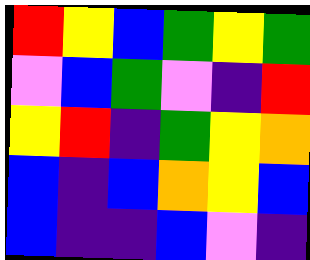[["red", "yellow", "blue", "green", "yellow", "green"], ["violet", "blue", "green", "violet", "indigo", "red"], ["yellow", "red", "indigo", "green", "yellow", "orange"], ["blue", "indigo", "blue", "orange", "yellow", "blue"], ["blue", "indigo", "indigo", "blue", "violet", "indigo"]]